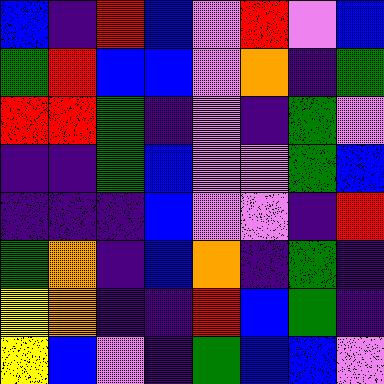[["blue", "indigo", "red", "blue", "violet", "red", "violet", "blue"], ["green", "red", "blue", "blue", "violet", "orange", "indigo", "green"], ["red", "red", "green", "indigo", "violet", "indigo", "green", "violet"], ["indigo", "indigo", "green", "blue", "violet", "violet", "green", "blue"], ["indigo", "indigo", "indigo", "blue", "violet", "violet", "indigo", "red"], ["green", "orange", "indigo", "blue", "orange", "indigo", "green", "indigo"], ["yellow", "orange", "indigo", "indigo", "red", "blue", "green", "indigo"], ["yellow", "blue", "violet", "indigo", "green", "blue", "blue", "violet"]]